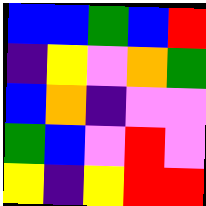[["blue", "blue", "green", "blue", "red"], ["indigo", "yellow", "violet", "orange", "green"], ["blue", "orange", "indigo", "violet", "violet"], ["green", "blue", "violet", "red", "violet"], ["yellow", "indigo", "yellow", "red", "red"]]